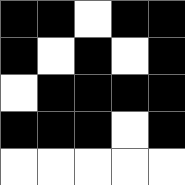[["black", "black", "white", "black", "black"], ["black", "white", "black", "white", "black"], ["white", "black", "black", "black", "black"], ["black", "black", "black", "white", "black"], ["white", "white", "white", "white", "white"]]